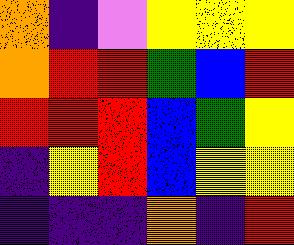[["orange", "indigo", "violet", "yellow", "yellow", "yellow"], ["orange", "red", "red", "green", "blue", "red"], ["red", "red", "red", "blue", "green", "yellow"], ["indigo", "yellow", "red", "blue", "yellow", "yellow"], ["indigo", "indigo", "indigo", "orange", "indigo", "red"]]